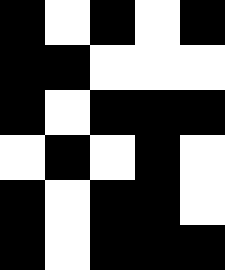[["black", "white", "black", "white", "black"], ["black", "black", "white", "white", "white"], ["black", "white", "black", "black", "black"], ["white", "black", "white", "black", "white"], ["black", "white", "black", "black", "white"], ["black", "white", "black", "black", "black"]]